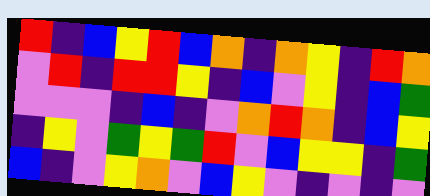[["red", "indigo", "blue", "yellow", "red", "blue", "orange", "indigo", "orange", "yellow", "indigo", "red", "orange"], ["violet", "red", "indigo", "red", "red", "yellow", "indigo", "blue", "violet", "yellow", "indigo", "blue", "green"], ["violet", "violet", "violet", "indigo", "blue", "indigo", "violet", "orange", "red", "orange", "indigo", "blue", "yellow"], ["indigo", "yellow", "violet", "green", "yellow", "green", "red", "violet", "blue", "yellow", "yellow", "indigo", "green"], ["blue", "indigo", "violet", "yellow", "orange", "violet", "blue", "yellow", "violet", "indigo", "violet", "indigo", "violet"]]